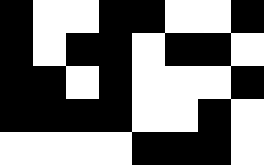[["black", "white", "white", "black", "black", "white", "white", "black"], ["black", "white", "black", "black", "white", "black", "black", "white"], ["black", "black", "white", "black", "white", "white", "white", "black"], ["black", "black", "black", "black", "white", "white", "black", "white"], ["white", "white", "white", "white", "black", "black", "black", "white"]]